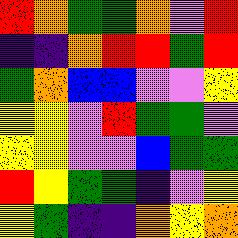[["red", "orange", "green", "green", "orange", "violet", "red"], ["indigo", "indigo", "orange", "red", "red", "green", "red"], ["green", "orange", "blue", "blue", "violet", "violet", "yellow"], ["yellow", "yellow", "violet", "red", "green", "green", "violet"], ["yellow", "yellow", "violet", "violet", "blue", "green", "green"], ["red", "yellow", "green", "green", "indigo", "violet", "yellow"], ["yellow", "green", "indigo", "indigo", "orange", "yellow", "orange"]]